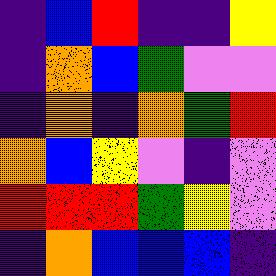[["indigo", "blue", "red", "indigo", "indigo", "yellow"], ["indigo", "orange", "blue", "green", "violet", "violet"], ["indigo", "orange", "indigo", "orange", "green", "red"], ["orange", "blue", "yellow", "violet", "indigo", "violet"], ["red", "red", "red", "green", "yellow", "violet"], ["indigo", "orange", "blue", "blue", "blue", "indigo"]]